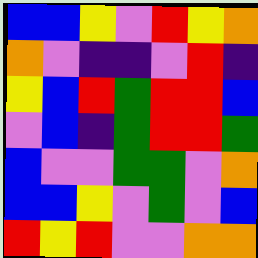[["blue", "blue", "yellow", "violet", "red", "yellow", "orange"], ["orange", "violet", "indigo", "indigo", "violet", "red", "indigo"], ["yellow", "blue", "red", "green", "red", "red", "blue"], ["violet", "blue", "indigo", "green", "red", "red", "green"], ["blue", "violet", "violet", "green", "green", "violet", "orange"], ["blue", "blue", "yellow", "violet", "green", "violet", "blue"], ["red", "yellow", "red", "violet", "violet", "orange", "orange"]]